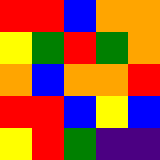[["red", "red", "blue", "orange", "orange"], ["yellow", "green", "red", "green", "orange"], ["orange", "blue", "orange", "orange", "red"], ["red", "red", "blue", "yellow", "blue"], ["yellow", "red", "green", "indigo", "indigo"]]